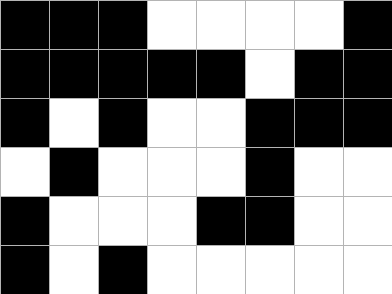[["black", "black", "black", "white", "white", "white", "white", "black"], ["black", "black", "black", "black", "black", "white", "black", "black"], ["black", "white", "black", "white", "white", "black", "black", "black"], ["white", "black", "white", "white", "white", "black", "white", "white"], ["black", "white", "white", "white", "black", "black", "white", "white"], ["black", "white", "black", "white", "white", "white", "white", "white"]]